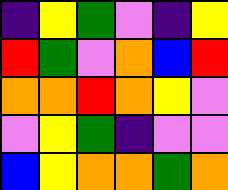[["indigo", "yellow", "green", "violet", "indigo", "yellow"], ["red", "green", "violet", "orange", "blue", "red"], ["orange", "orange", "red", "orange", "yellow", "violet"], ["violet", "yellow", "green", "indigo", "violet", "violet"], ["blue", "yellow", "orange", "orange", "green", "orange"]]